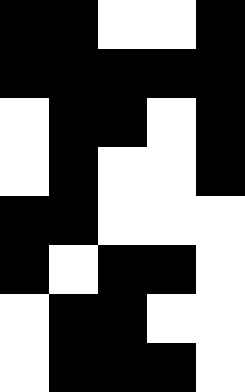[["black", "black", "white", "white", "black"], ["black", "black", "black", "black", "black"], ["white", "black", "black", "white", "black"], ["white", "black", "white", "white", "black"], ["black", "black", "white", "white", "white"], ["black", "white", "black", "black", "white"], ["white", "black", "black", "white", "white"], ["white", "black", "black", "black", "white"]]